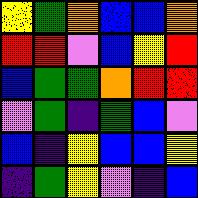[["yellow", "green", "orange", "blue", "blue", "orange"], ["red", "red", "violet", "blue", "yellow", "red"], ["blue", "green", "green", "orange", "red", "red"], ["violet", "green", "indigo", "green", "blue", "violet"], ["blue", "indigo", "yellow", "blue", "blue", "yellow"], ["indigo", "green", "yellow", "violet", "indigo", "blue"]]